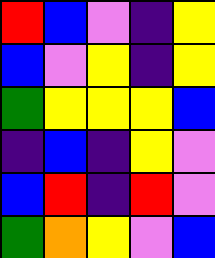[["red", "blue", "violet", "indigo", "yellow"], ["blue", "violet", "yellow", "indigo", "yellow"], ["green", "yellow", "yellow", "yellow", "blue"], ["indigo", "blue", "indigo", "yellow", "violet"], ["blue", "red", "indigo", "red", "violet"], ["green", "orange", "yellow", "violet", "blue"]]